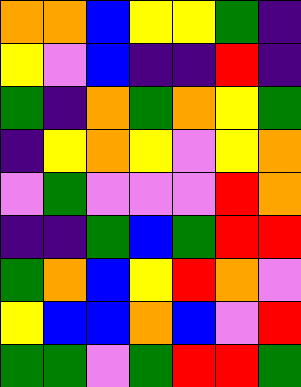[["orange", "orange", "blue", "yellow", "yellow", "green", "indigo"], ["yellow", "violet", "blue", "indigo", "indigo", "red", "indigo"], ["green", "indigo", "orange", "green", "orange", "yellow", "green"], ["indigo", "yellow", "orange", "yellow", "violet", "yellow", "orange"], ["violet", "green", "violet", "violet", "violet", "red", "orange"], ["indigo", "indigo", "green", "blue", "green", "red", "red"], ["green", "orange", "blue", "yellow", "red", "orange", "violet"], ["yellow", "blue", "blue", "orange", "blue", "violet", "red"], ["green", "green", "violet", "green", "red", "red", "green"]]